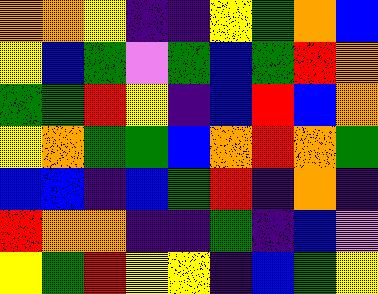[["orange", "orange", "yellow", "indigo", "indigo", "yellow", "green", "orange", "blue"], ["yellow", "blue", "green", "violet", "green", "blue", "green", "red", "orange"], ["green", "green", "red", "yellow", "indigo", "blue", "red", "blue", "orange"], ["yellow", "orange", "green", "green", "blue", "orange", "red", "orange", "green"], ["blue", "blue", "indigo", "blue", "green", "red", "indigo", "orange", "indigo"], ["red", "orange", "orange", "indigo", "indigo", "green", "indigo", "blue", "violet"], ["yellow", "green", "red", "yellow", "yellow", "indigo", "blue", "green", "yellow"]]